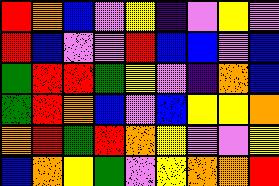[["red", "orange", "blue", "violet", "yellow", "indigo", "violet", "yellow", "violet"], ["red", "blue", "violet", "violet", "red", "blue", "blue", "violet", "blue"], ["green", "red", "red", "green", "yellow", "violet", "indigo", "orange", "blue"], ["green", "red", "orange", "blue", "violet", "blue", "yellow", "yellow", "orange"], ["orange", "red", "green", "red", "orange", "yellow", "violet", "violet", "yellow"], ["blue", "orange", "yellow", "green", "violet", "yellow", "orange", "orange", "red"]]